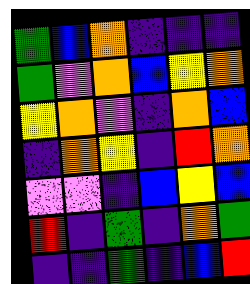[["green", "blue", "orange", "indigo", "indigo", "indigo"], ["green", "violet", "orange", "blue", "yellow", "orange"], ["yellow", "orange", "violet", "indigo", "orange", "blue"], ["indigo", "orange", "yellow", "indigo", "red", "orange"], ["violet", "violet", "indigo", "blue", "yellow", "blue"], ["red", "indigo", "green", "indigo", "orange", "green"], ["indigo", "indigo", "green", "indigo", "blue", "red"]]